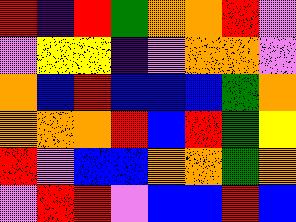[["red", "indigo", "red", "green", "orange", "orange", "red", "violet"], ["violet", "yellow", "yellow", "indigo", "violet", "orange", "orange", "violet"], ["orange", "blue", "red", "blue", "blue", "blue", "green", "orange"], ["orange", "orange", "orange", "red", "blue", "red", "green", "yellow"], ["red", "violet", "blue", "blue", "orange", "orange", "green", "orange"], ["violet", "red", "red", "violet", "blue", "blue", "red", "blue"]]